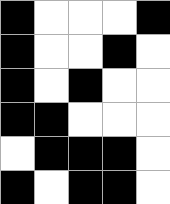[["black", "white", "white", "white", "black"], ["black", "white", "white", "black", "white"], ["black", "white", "black", "white", "white"], ["black", "black", "white", "white", "white"], ["white", "black", "black", "black", "white"], ["black", "white", "black", "black", "white"]]